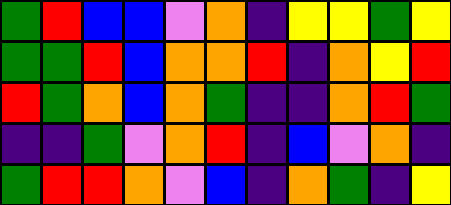[["green", "red", "blue", "blue", "violet", "orange", "indigo", "yellow", "yellow", "green", "yellow"], ["green", "green", "red", "blue", "orange", "orange", "red", "indigo", "orange", "yellow", "red"], ["red", "green", "orange", "blue", "orange", "green", "indigo", "indigo", "orange", "red", "green"], ["indigo", "indigo", "green", "violet", "orange", "red", "indigo", "blue", "violet", "orange", "indigo"], ["green", "red", "red", "orange", "violet", "blue", "indigo", "orange", "green", "indigo", "yellow"]]